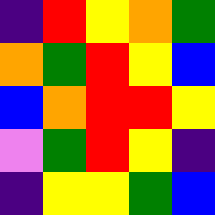[["indigo", "red", "yellow", "orange", "green"], ["orange", "green", "red", "yellow", "blue"], ["blue", "orange", "red", "red", "yellow"], ["violet", "green", "red", "yellow", "indigo"], ["indigo", "yellow", "yellow", "green", "blue"]]